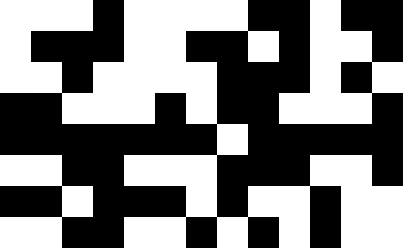[["white", "white", "white", "black", "white", "white", "white", "white", "black", "black", "white", "black", "black"], ["white", "black", "black", "black", "white", "white", "black", "black", "white", "black", "white", "white", "black"], ["white", "white", "black", "white", "white", "white", "white", "black", "black", "black", "white", "black", "white"], ["black", "black", "white", "white", "white", "black", "white", "black", "black", "white", "white", "white", "black"], ["black", "black", "black", "black", "black", "black", "black", "white", "black", "black", "black", "black", "black"], ["white", "white", "black", "black", "white", "white", "white", "black", "black", "black", "white", "white", "black"], ["black", "black", "white", "black", "black", "black", "white", "black", "white", "white", "black", "white", "white"], ["white", "white", "black", "black", "white", "white", "black", "white", "black", "white", "black", "white", "white"]]